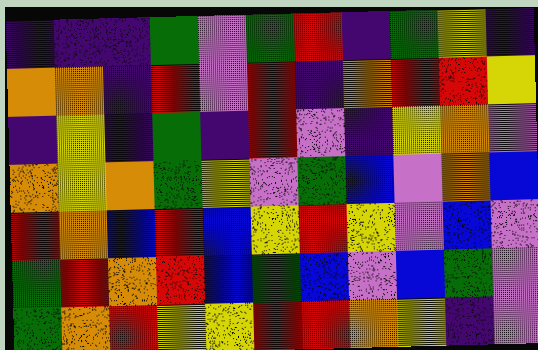[["indigo", "indigo", "indigo", "green", "violet", "green", "red", "indigo", "green", "yellow", "indigo"], ["orange", "orange", "indigo", "red", "violet", "red", "indigo", "orange", "red", "red", "yellow"], ["indigo", "yellow", "indigo", "green", "indigo", "red", "violet", "indigo", "yellow", "orange", "violet"], ["orange", "yellow", "orange", "green", "yellow", "violet", "green", "blue", "violet", "orange", "blue"], ["red", "orange", "blue", "red", "blue", "yellow", "red", "yellow", "violet", "blue", "violet"], ["green", "red", "orange", "red", "blue", "green", "blue", "violet", "blue", "green", "violet"], ["green", "orange", "red", "yellow", "yellow", "red", "red", "orange", "yellow", "indigo", "violet"]]